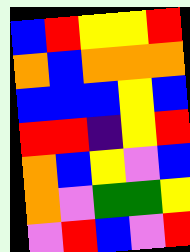[["blue", "red", "yellow", "yellow", "red"], ["orange", "blue", "orange", "orange", "orange"], ["blue", "blue", "blue", "yellow", "blue"], ["red", "red", "indigo", "yellow", "red"], ["orange", "blue", "yellow", "violet", "blue"], ["orange", "violet", "green", "green", "yellow"], ["violet", "red", "blue", "violet", "red"]]